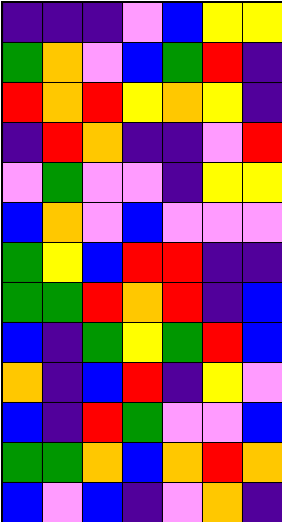[["indigo", "indigo", "indigo", "violet", "blue", "yellow", "yellow"], ["green", "orange", "violet", "blue", "green", "red", "indigo"], ["red", "orange", "red", "yellow", "orange", "yellow", "indigo"], ["indigo", "red", "orange", "indigo", "indigo", "violet", "red"], ["violet", "green", "violet", "violet", "indigo", "yellow", "yellow"], ["blue", "orange", "violet", "blue", "violet", "violet", "violet"], ["green", "yellow", "blue", "red", "red", "indigo", "indigo"], ["green", "green", "red", "orange", "red", "indigo", "blue"], ["blue", "indigo", "green", "yellow", "green", "red", "blue"], ["orange", "indigo", "blue", "red", "indigo", "yellow", "violet"], ["blue", "indigo", "red", "green", "violet", "violet", "blue"], ["green", "green", "orange", "blue", "orange", "red", "orange"], ["blue", "violet", "blue", "indigo", "violet", "orange", "indigo"]]